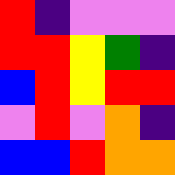[["red", "indigo", "violet", "violet", "violet"], ["red", "red", "yellow", "green", "indigo"], ["blue", "red", "yellow", "red", "red"], ["violet", "red", "violet", "orange", "indigo"], ["blue", "blue", "red", "orange", "orange"]]